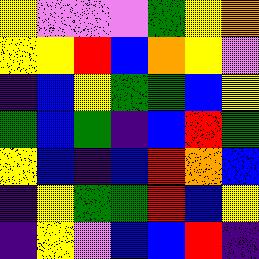[["yellow", "violet", "violet", "violet", "green", "yellow", "orange"], ["yellow", "yellow", "red", "blue", "orange", "yellow", "violet"], ["indigo", "blue", "yellow", "green", "green", "blue", "yellow"], ["green", "blue", "green", "indigo", "blue", "red", "green"], ["yellow", "blue", "indigo", "blue", "red", "orange", "blue"], ["indigo", "yellow", "green", "green", "red", "blue", "yellow"], ["indigo", "yellow", "violet", "blue", "blue", "red", "indigo"]]